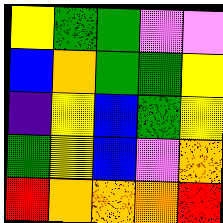[["yellow", "green", "green", "violet", "violet"], ["blue", "orange", "green", "green", "yellow"], ["indigo", "yellow", "blue", "green", "yellow"], ["green", "yellow", "blue", "violet", "orange"], ["red", "orange", "orange", "orange", "red"]]